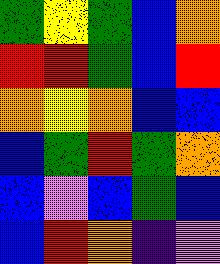[["green", "yellow", "green", "blue", "orange"], ["red", "red", "green", "blue", "red"], ["orange", "yellow", "orange", "blue", "blue"], ["blue", "green", "red", "green", "orange"], ["blue", "violet", "blue", "green", "blue"], ["blue", "red", "orange", "indigo", "violet"]]